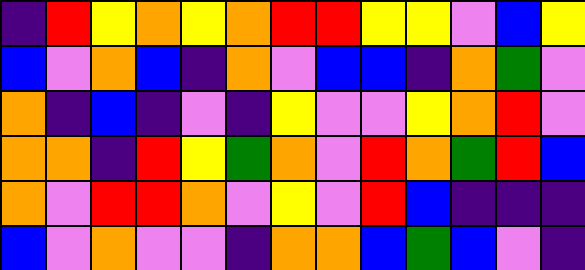[["indigo", "red", "yellow", "orange", "yellow", "orange", "red", "red", "yellow", "yellow", "violet", "blue", "yellow"], ["blue", "violet", "orange", "blue", "indigo", "orange", "violet", "blue", "blue", "indigo", "orange", "green", "violet"], ["orange", "indigo", "blue", "indigo", "violet", "indigo", "yellow", "violet", "violet", "yellow", "orange", "red", "violet"], ["orange", "orange", "indigo", "red", "yellow", "green", "orange", "violet", "red", "orange", "green", "red", "blue"], ["orange", "violet", "red", "red", "orange", "violet", "yellow", "violet", "red", "blue", "indigo", "indigo", "indigo"], ["blue", "violet", "orange", "violet", "violet", "indigo", "orange", "orange", "blue", "green", "blue", "violet", "indigo"]]